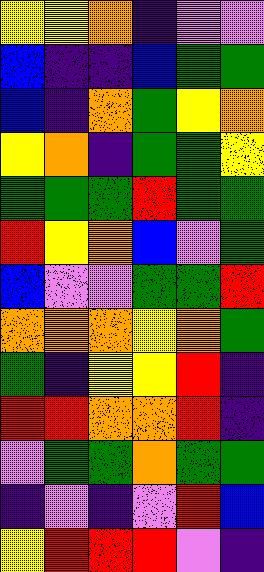[["yellow", "yellow", "orange", "indigo", "violet", "violet"], ["blue", "indigo", "indigo", "blue", "green", "green"], ["blue", "indigo", "orange", "green", "yellow", "orange"], ["yellow", "orange", "indigo", "green", "green", "yellow"], ["green", "green", "green", "red", "green", "green"], ["red", "yellow", "orange", "blue", "violet", "green"], ["blue", "violet", "violet", "green", "green", "red"], ["orange", "orange", "orange", "yellow", "orange", "green"], ["green", "indigo", "yellow", "yellow", "red", "indigo"], ["red", "red", "orange", "orange", "red", "indigo"], ["violet", "green", "green", "orange", "green", "green"], ["indigo", "violet", "indigo", "violet", "red", "blue"], ["yellow", "red", "red", "red", "violet", "indigo"]]